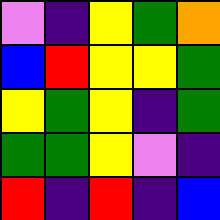[["violet", "indigo", "yellow", "green", "orange"], ["blue", "red", "yellow", "yellow", "green"], ["yellow", "green", "yellow", "indigo", "green"], ["green", "green", "yellow", "violet", "indigo"], ["red", "indigo", "red", "indigo", "blue"]]